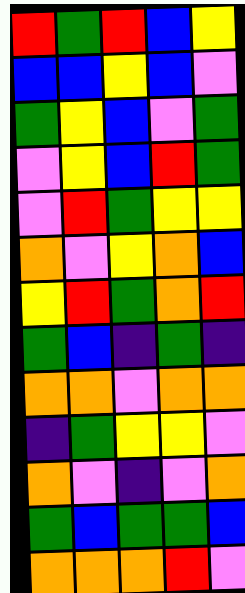[["red", "green", "red", "blue", "yellow"], ["blue", "blue", "yellow", "blue", "violet"], ["green", "yellow", "blue", "violet", "green"], ["violet", "yellow", "blue", "red", "green"], ["violet", "red", "green", "yellow", "yellow"], ["orange", "violet", "yellow", "orange", "blue"], ["yellow", "red", "green", "orange", "red"], ["green", "blue", "indigo", "green", "indigo"], ["orange", "orange", "violet", "orange", "orange"], ["indigo", "green", "yellow", "yellow", "violet"], ["orange", "violet", "indigo", "violet", "orange"], ["green", "blue", "green", "green", "blue"], ["orange", "orange", "orange", "red", "violet"]]